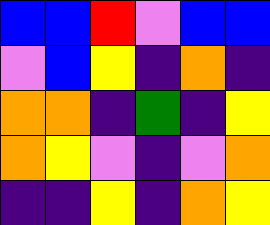[["blue", "blue", "red", "violet", "blue", "blue"], ["violet", "blue", "yellow", "indigo", "orange", "indigo"], ["orange", "orange", "indigo", "green", "indigo", "yellow"], ["orange", "yellow", "violet", "indigo", "violet", "orange"], ["indigo", "indigo", "yellow", "indigo", "orange", "yellow"]]